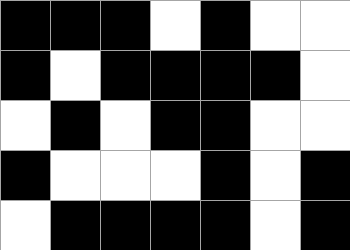[["black", "black", "black", "white", "black", "white", "white"], ["black", "white", "black", "black", "black", "black", "white"], ["white", "black", "white", "black", "black", "white", "white"], ["black", "white", "white", "white", "black", "white", "black"], ["white", "black", "black", "black", "black", "white", "black"]]